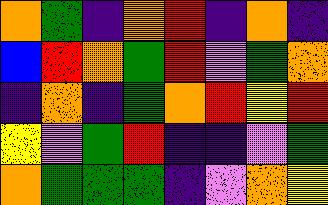[["orange", "green", "indigo", "orange", "red", "indigo", "orange", "indigo"], ["blue", "red", "orange", "green", "red", "violet", "green", "orange"], ["indigo", "orange", "indigo", "green", "orange", "red", "yellow", "red"], ["yellow", "violet", "green", "red", "indigo", "indigo", "violet", "green"], ["orange", "green", "green", "green", "indigo", "violet", "orange", "yellow"]]